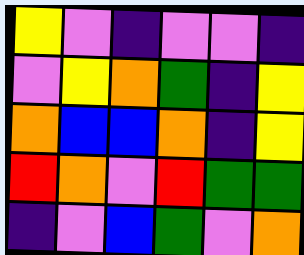[["yellow", "violet", "indigo", "violet", "violet", "indigo"], ["violet", "yellow", "orange", "green", "indigo", "yellow"], ["orange", "blue", "blue", "orange", "indigo", "yellow"], ["red", "orange", "violet", "red", "green", "green"], ["indigo", "violet", "blue", "green", "violet", "orange"]]